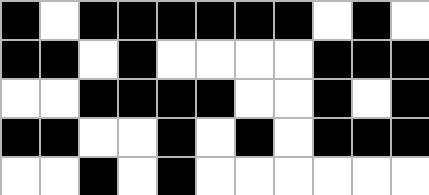[["black", "white", "black", "black", "black", "black", "black", "black", "white", "black", "white"], ["black", "black", "white", "black", "white", "white", "white", "white", "black", "black", "black"], ["white", "white", "black", "black", "black", "black", "white", "white", "black", "white", "black"], ["black", "black", "white", "white", "black", "white", "black", "white", "black", "black", "black"], ["white", "white", "black", "white", "black", "white", "white", "white", "white", "white", "white"]]